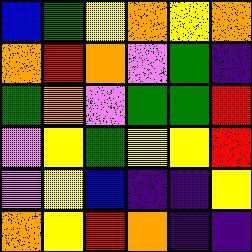[["blue", "green", "yellow", "orange", "yellow", "orange"], ["orange", "red", "orange", "violet", "green", "indigo"], ["green", "orange", "violet", "green", "green", "red"], ["violet", "yellow", "green", "yellow", "yellow", "red"], ["violet", "yellow", "blue", "indigo", "indigo", "yellow"], ["orange", "yellow", "red", "orange", "indigo", "indigo"]]